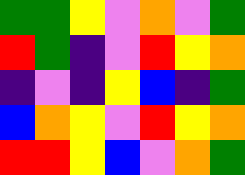[["green", "green", "yellow", "violet", "orange", "violet", "green"], ["red", "green", "indigo", "violet", "red", "yellow", "orange"], ["indigo", "violet", "indigo", "yellow", "blue", "indigo", "green"], ["blue", "orange", "yellow", "violet", "red", "yellow", "orange"], ["red", "red", "yellow", "blue", "violet", "orange", "green"]]